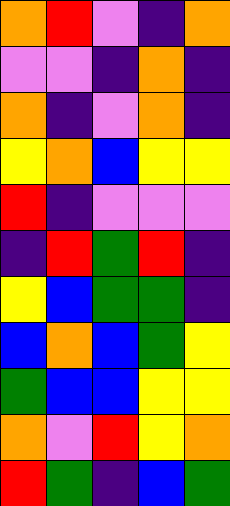[["orange", "red", "violet", "indigo", "orange"], ["violet", "violet", "indigo", "orange", "indigo"], ["orange", "indigo", "violet", "orange", "indigo"], ["yellow", "orange", "blue", "yellow", "yellow"], ["red", "indigo", "violet", "violet", "violet"], ["indigo", "red", "green", "red", "indigo"], ["yellow", "blue", "green", "green", "indigo"], ["blue", "orange", "blue", "green", "yellow"], ["green", "blue", "blue", "yellow", "yellow"], ["orange", "violet", "red", "yellow", "orange"], ["red", "green", "indigo", "blue", "green"]]